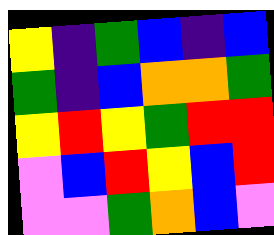[["yellow", "indigo", "green", "blue", "indigo", "blue"], ["green", "indigo", "blue", "orange", "orange", "green"], ["yellow", "red", "yellow", "green", "red", "red"], ["violet", "blue", "red", "yellow", "blue", "red"], ["violet", "violet", "green", "orange", "blue", "violet"]]